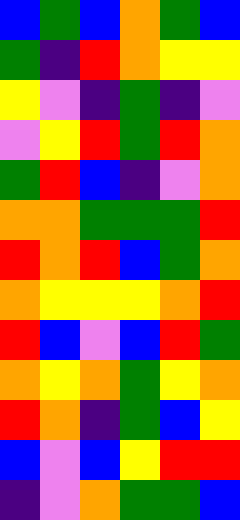[["blue", "green", "blue", "orange", "green", "blue"], ["green", "indigo", "red", "orange", "yellow", "yellow"], ["yellow", "violet", "indigo", "green", "indigo", "violet"], ["violet", "yellow", "red", "green", "red", "orange"], ["green", "red", "blue", "indigo", "violet", "orange"], ["orange", "orange", "green", "green", "green", "red"], ["red", "orange", "red", "blue", "green", "orange"], ["orange", "yellow", "yellow", "yellow", "orange", "red"], ["red", "blue", "violet", "blue", "red", "green"], ["orange", "yellow", "orange", "green", "yellow", "orange"], ["red", "orange", "indigo", "green", "blue", "yellow"], ["blue", "violet", "blue", "yellow", "red", "red"], ["indigo", "violet", "orange", "green", "green", "blue"]]